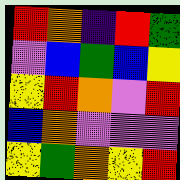[["red", "orange", "indigo", "red", "green"], ["violet", "blue", "green", "blue", "yellow"], ["yellow", "red", "orange", "violet", "red"], ["blue", "orange", "violet", "violet", "violet"], ["yellow", "green", "orange", "yellow", "red"]]